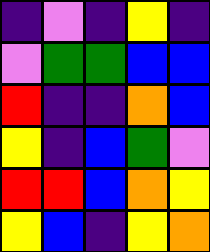[["indigo", "violet", "indigo", "yellow", "indigo"], ["violet", "green", "green", "blue", "blue"], ["red", "indigo", "indigo", "orange", "blue"], ["yellow", "indigo", "blue", "green", "violet"], ["red", "red", "blue", "orange", "yellow"], ["yellow", "blue", "indigo", "yellow", "orange"]]